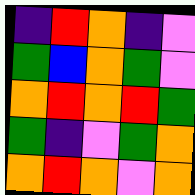[["indigo", "red", "orange", "indigo", "violet"], ["green", "blue", "orange", "green", "violet"], ["orange", "red", "orange", "red", "green"], ["green", "indigo", "violet", "green", "orange"], ["orange", "red", "orange", "violet", "orange"]]